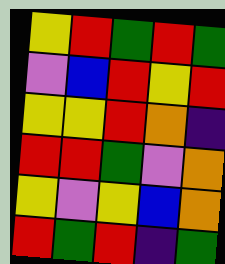[["yellow", "red", "green", "red", "green"], ["violet", "blue", "red", "yellow", "red"], ["yellow", "yellow", "red", "orange", "indigo"], ["red", "red", "green", "violet", "orange"], ["yellow", "violet", "yellow", "blue", "orange"], ["red", "green", "red", "indigo", "green"]]